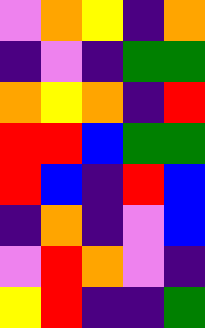[["violet", "orange", "yellow", "indigo", "orange"], ["indigo", "violet", "indigo", "green", "green"], ["orange", "yellow", "orange", "indigo", "red"], ["red", "red", "blue", "green", "green"], ["red", "blue", "indigo", "red", "blue"], ["indigo", "orange", "indigo", "violet", "blue"], ["violet", "red", "orange", "violet", "indigo"], ["yellow", "red", "indigo", "indigo", "green"]]